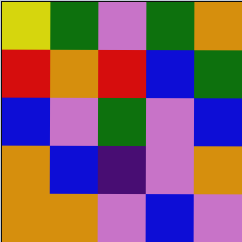[["yellow", "green", "violet", "green", "orange"], ["red", "orange", "red", "blue", "green"], ["blue", "violet", "green", "violet", "blue"], ["orange", "blue", "indigo", "violet", "orange"], ["orange", "orange", "violet", "blue", "violet"]]